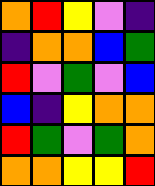[["orange", "red", "yellow", "violet", "indigo"], ["indigo", "orange", "orange", "blue", "green"], ["red", "violet", "green", "violet", "blue"], ["blue", "indigo", "yellow", "orange", "orange"], ["red", "green", "violet", "green", "orange"], ["orange", "orange", "yellow", "yellow", "red"]]